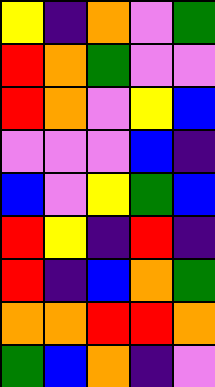[["yellow", "indigo", "orange", "violet", "green"], ["red", "orange", "green", "violet", "violet"], ["red", "orange", "violet", "yellow", "blue"], ["violet", "violet", "violet", "blue", "indigo"], ["blue", "violet", "yellow", "green", "blue"], ["red", "yellow", "indigo", "red", "indigo"], ["red", "indigo", "blue", "orange", "green"], ["orange", "orange", "red", "red", "orange"], ["green", "blue", "orange", "indigo", "violet"]]